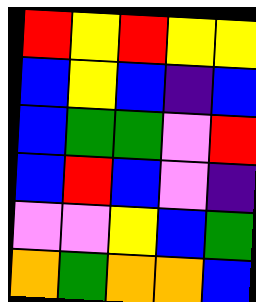[["red", "yellow", "red", "yellow", "yellow"], ["blue", "yellow", "blue", "indigo", "blue"], ["blue", "green", "green", "violet", "red"], ["blue", "red", "blue", "violet", "indigo"], ["violet", "violet", "yellow", "blue", "green"], ["orange", "green", "orange", "orange", "blue"]]